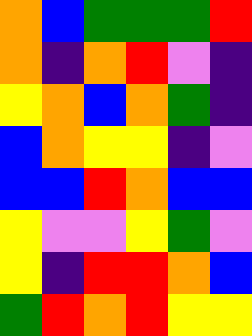[["orange", "blue", "green", "green", "green", "red"], ["orange", "indigo", "orange", "red", "violet", "indigo"], ["yellow", "orange", "blue", "orange", "green", "indigo"], ["blue", "orange", "yellow", "yellow", "indigo", "violet"], ["blue", "blue", "red", "orange", "blue", "blue"], ["yellow", "violet", "violet", "yellow", "green", "violet"], ["yellow", "indigo", "red", "red", "orange", "blue"], ["green", "red", "orange", "red", "yellow", "yellow"]]